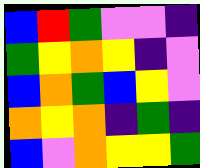[["blue", "red", "green", "violet", "violet", "indigo"], ["green", "yellow", "orange", "yellow", "indigo", "violet"], ["blue", "orange", "green", "blue", "yellow", "violet"], ["orange", "yellow", "orange", "indigo", "green", "indigo"], ["blue", "violet", "orange", "yellow", "yellow", "green"]]